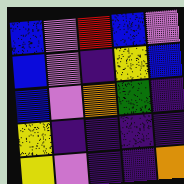[["blue", "violet", "red", "blue", "violet"], ["blue", "violet", "indigo", "yellow", "blue"], ["blue", "violet", "orange", "green", "indigo"], ["yellow", "indigo", "indigo", "indigo", "indigo"], ["yellow", "violet", "indigo", "indigo", "orange"]]